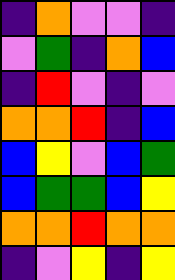[["indigo", "orange", "violet", "violet", "indigo"], ["violet", "green", "indigo", "orange", "blue"], ["indigo", "red", "violet", "indigo", "violet"], ["orange", "orange", "red", "indigo", "blue"], ["blue", "yellow", "violet", "blue", "green"], ["blue", "green", "green", "blue", "yellow"], ["orange", "orange", "red", "orange", "orange"], ["indigo", "violet", "yellow", "indigo", "yellow"]]